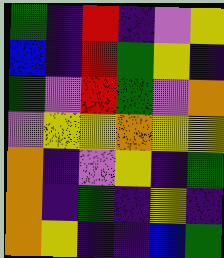[["green", "indigo", "red", "indigo", "violet", "yellow"], ["blue", "indigo", "red", "green", "yellow", "indigo"], ["green", "violet", "red", "green", "violet", "orange"], ["violet", "yellow", "yellow", "orange", "yellow", "yellow"], ["orange", "indigo", "violet", "yellow", "indigo", "green"], ["orange", "indigo", "green", "indigo", "yellow", "indigo"], ["orange", "yellow", "indigo", "indigo", "blue", "green"]]